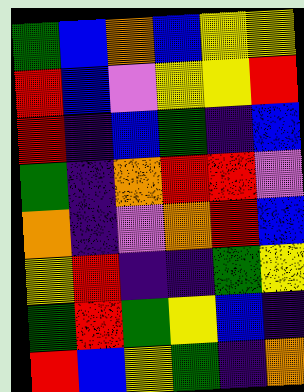[["green", "blue", "orange", "blue", "yellow", "yellow"], ["red", "blue", "violet", "yellow", "yellow", "red"], ["red", "indigo", "blue", "green", "indigo", "blue"], ["green", "indigo", "orange", "red", "red", "violet"], ["orange", "indigo", "violet", "orange", "red", "blue"], ["yellow", "red", "indigo", "indigo", "green", "yellow"], ["green", "red", "green", "yellow", "blue", "indigo"], ["red", "blue", "yellow", "green", "indigo", "orange"]]